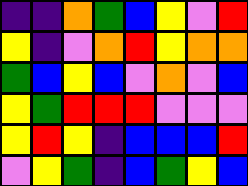[["indigo", "indigo", "orange", "green", "blue", "yellow", "violet", "red"], ["yellow", "indigo", "violet", "orange", "red", "yellow", "orange", "orange"], ["green", "blue", "yellow", "blue", "violet", "orange", "violet", "blue"], ["yellow", "green", "red", "red", "red", "violet", "violet", "violet"], ["yellow", "red", "yellow", "indigo", "blue", "blue", "blue", "red"], ["violet", "yellow", "green", "indigo", "blue", "green", "yellow", "blue"]]